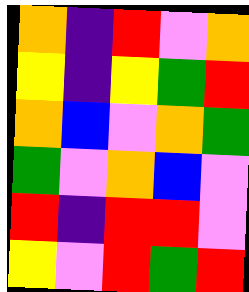[["orange", "indigo", "red", "violet", "orange"], ["yellow", "indigo", "yellow", "green", "red"], ["orange", "blue", "violet", "orange", "green"], ["green", "violet", "orange", "blue", "violet"], ["red", "indigo", "red", "red", "violet"], ["yellow", "violet", "red", "green", "red"]]